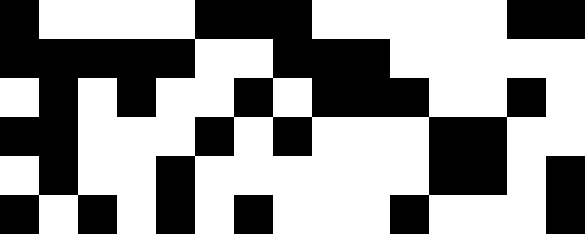[["black", "white", "white", "white", "white", "black", "black", "black", "white", "white", "white", "white", "white", "black", "black"], ["black", "black", "black", "black", "black", "white", "white", "black", "black", "black", "white", "white", "white", "white", "white"], ["white", "black", "white", "black", "white", "white", "black", "white", "black", "black", "black", "white", "white", "black", "white"], ["black", "black", "white", "white", "white", "black", "white", "black", "white", "white", "white", "black", "black", "white", "white"], ["white", "black", "white", "white", "black", "white", "white", "white", "white", "white", "white", "black", "black", "white", "black"], ["black", "white", "black", "white", "black", "white", "black", "white", "white", "white", "black", "white", "white", "white", "black"]]